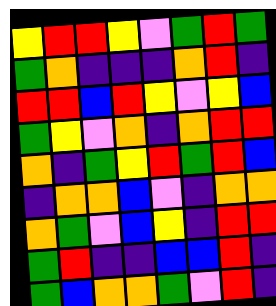[["yellow", "red", "red", "yellow", "violet", "green", "red", "green"], ["green", "orange", "indigo", "indigo", "indigo", "orange", "red", "indigo"], ["red", "red", "blue", "red", "yellow", "violet", "yellow", "blue"], ["green", "yellow", "violet", "orange", "indigo", "orange", "red", "red"], ["orange", "indigo", "green", "yellow", "red", "green", "red", "blue"], ["indigo", "orange", "orange", "blue", "violet", "indigo", "orange", "orange"], ["orange", "green", "violet", "blue", "yellow", "indigo", "red", "red"], ["green", "red", "indigo", "indigo", "blue", "blue", "red", "indigo"], ["green", "blue", "orange", "orange", "green", "violet", "red", "indigo"]]